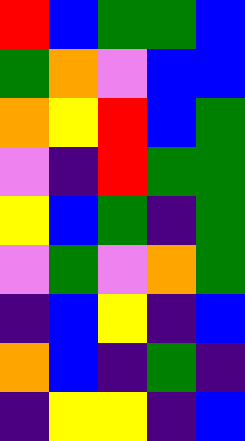[["red", "blue", "green", "green", "blue"], ["green", "orange", "violet", "blue", "blue"], ["orange", "yellow", "red", "blue", "green"], ["violet", "indigo", "red", "green", "green"], ["yellow", "blue", "green", "indigo", "green"], ["violet", "green", "violet", "orange", "green"], ["indigo", "blue", "yellow", "indigo", "blue"], ["orange", "blue", "indigo", "green", "indigo"], ["indigo", "yellow", "yellow", "indigo", "blue"]]